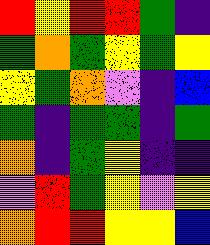[["red", "yellow", "red", "red", "green", "indigo"], ["green", "orange", "green", "yellow", "green", "yellow"], ["yellow", "green", "orange", "violet", "indigo", "blue"], ["green", "indigo", "green", "green", "indigo", "green"], ["orange", "indigo", "green", "yellow", "indigo", "indigo"], ["violet", "red", "green", "yellow", "violet", "yellow"], ["orange", "red", "red", "yellow", "yellow", "blue"]]